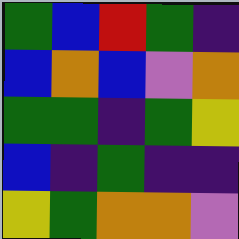[["green", "blue", "red", "green", "indigo"], ["blue", "orange", "blue", "violet", "orange"], ["green", "green", "indigo", "green", "yellow"], ["blue", "indigo", "green", "indigo", "indigo"], ["yellow", "green", "orange", "orange", "violet"]]